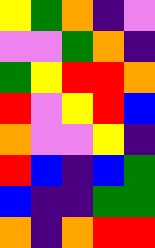[["yellow", "green", "orange", "indigo", "violet"], ["violet", "violet", "green", "orange", "indigo"], ["green", "yellow", "red", "red", "orange"], ["red", "violet", "yellow", "red", "blue"], ["orange", "violet", "violet", "yellow", "indigo"], ["red", "blue", "indigo", "blue", "green"], ["blue", "indigo", "indigo", "green", "green"], ["orange", "indigo", "orange", "red", "red"]]